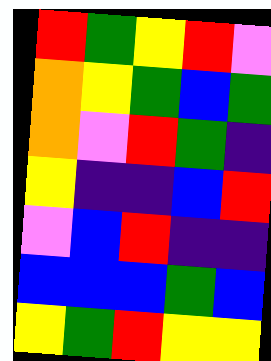[["red", "green", "yellow", "red", "violet"], ["orange", "yellow", "green", "blue", "green"], ["orange", "violet", "red", "green", "indigo"], ["yellow", "indigo", "indigo", "blue", "red"], ["violet", "blue", "red", "indigo", "indigo"], ["blue", "blue", "blue", "green", "blue"], ["yellow", "green", "red", "yellow", "yellow"]]